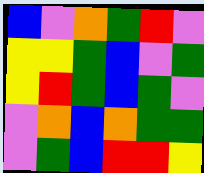[["blue", "violet", "orange", "green", "red", "violet"], ["yellow", "yellow", "green", "blue", "violet", "green"], ["yellow", "red", "green", "blue", "green", "violet"], ["violet", "orange", "blue", "orange", "green", "green"], ["violet", "green", "blue", "red", "red", "yellow"]]